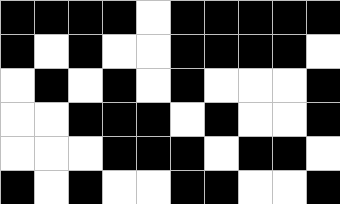[["black", "black", "black", "black", "white", "black", "black", "black", "black", "black"], ["black", "white", "black", "white", "white", "black", "black", "black", "black", "white"], ["white", "black", "white", "black", "white", "black", "white", "white", "white", "black"], ["white", "white", "black", "black", "black", "white", "black", "white", "white", "black"], ["white", "white", "white", "black", "black", "black", "white", "black", "black", "white"], ["black", "white", "black", "white", "white", "black", "black", "white", "white", "black"]]